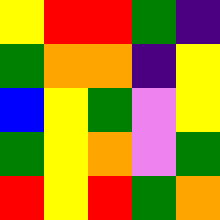[["yellow", "red", "red", "green", "indigo"], ["green", "orange", "orange", "indigo", "yellow"], ["blue", "yellow", "green", "violet", "yellow"], ["green", "yellow", "orange", "violet", "green"], ["red", "yellow", "red", "green", "orange"]]